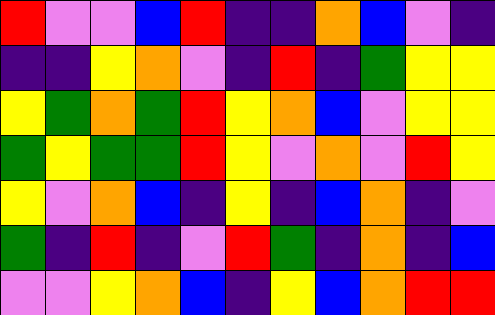[["red", "violet", "violet", "blue", "red", "indigo", "indigo", "orange", "blue", "violet", "indigo"], ["indigo", "indigo", "yellow", "orange", "violet", "indigo", "red", "indigo", "green", "yellow", "yellow"], ["yellow", "green", "orange", "green", "red", "yellow", "orange", "blue", "violet", "yellow", "yellow"], ["green", "yellow", "green", "green", "red", "yellow", "violet", "orange", "violet", "red", "yellow"], ["yellow", "violet", "orange", "blue", "indigo", "yellow", "indigo", "blue", "orange", "indigo", "violet"], ["green", "indigo", "red", "indigo", "violet", "red", "green", "indigo", "orange", "indigo", "blue"], ["violet", "violet", "yellow", "orange", "blue", "indigo", "yellow", "blue", "orange", "red", "red"]]